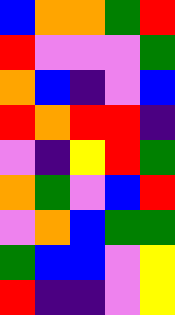[["blue", "orange", "orange", "green", "red"], ["red", "violet", "violet", "violet", "green"], ["orange", "blue", "indigo", "violet", "blue"], ["red", "orange", "red", "red", "indigo"], ["violet", "indigo", "yellow", "red", "green"], ["orange", "green", "violet", "blue", "red"], ["violet", "orange", "blue", "green", "green"], ["green", "blue", "blue", "violet", "yellow"], ["red", "indigo", "indigo", "violet", "yellow"]]